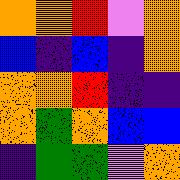[["orange", "orange", "red", "violet", "orange"], ["blue", "indigo", "blue", "indigo", "orange"], ["orange", "orange", "red", "indigo", "indigo"], ["orange", "green", "orange", "blue", "blue"], ["indigo", "green", "green", "violet", "orange"]]